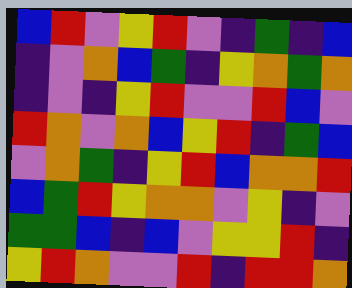[["blue", "red", "violet", "yellow", "red", "violet", "indigo", "green", "indigo", "blue"], ["indigo", "violet", "orange", "blue", "green", "indigo", "yellow", "orange", "green", "orange"], ["indigo", "violet", "indigo", "yellow", "red", "violet", "violet", "red", "blue", "violet"], ["red", "orange", "violet", "orange", "blue", "yellow", "red", "indigo", "green", "blue"], ["violet", "orange", "green", "indigo", "yellow", "red", "blue", "orange", "orange", "red"], ["blue", "green", "red", "yellow", "orange", "orange", "violet", "yellow", "indigo", "violet"], ["green", "green", "blue", "indigo", "blue", "violet", "yellow", "yellow", "red", "indigo"], ["yellow", "red", "orange", "violet", "violet", "red", "indigo", "red", "red", "orange"]]